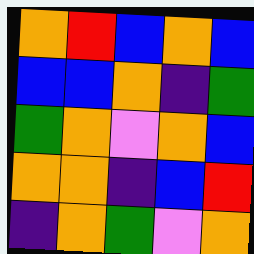[["orange", "red", "blue", "orange", "blue"], ["blue", "blue", "orange", "indigo", "green"], ["green", "orange", "violet", "orange", "blue"], ["orange", "orange", "indigo", "blue", "red"], ["indigo", "orange", "green", "violet", "orange"]]